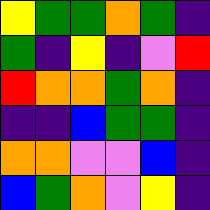[["yellow", "green", "green", "orange", "green", "indigo"], ["green", "indigo", "yellow", "indigo", "violet", "red"], ["red", "orange", "orange", "green", "orange", "indigo"], ["indigo", "indigo", "blue", "green", "green", "indigo"], ["orange", "orange", "violet", "violet", "blue", "indigo"], ["blue", "green", "orange", "violet", "yellow", "indigo"]]